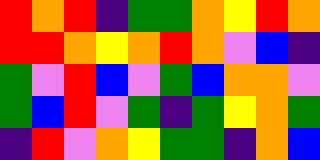[["red", "orange", "red", "indigo", "green", "green", "orange", "yellow", "red", "orange"], ["red", "red", "orange", "yellow", "orange", "red", "orange", "violet", "blue", "indigo"], ["green", "violet", "red", "blue", "violet", "green", "blue", "orange", "orange", "violet"], ["green", "blue", "red", "violet", "green", "indigo", "green", "yellow", "orange", "green"], ["indigo", "red", "violet", "orange", "yellow", "green", "green", "indigo", "orange", "blue"]]